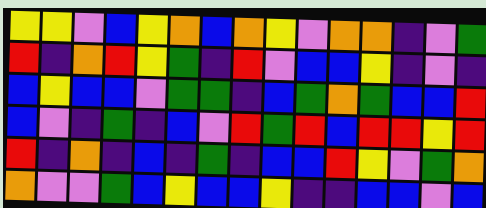[["yellow", "yellow", "violet", "blue", "yellow", "orange", "blue", "orange", "yellow", "violet", "orange", "orange", "indigo", "violet", "green"], ["red", "indigo", "orange", "red", "yellow", "green", "indigo", "red", "violet", "blue", "blue", "yellow", "indigo", "violet", "indigo"], ["blue", "yellow", "blue", "blue", "violet", "green", "green", "indigo", "blue", "green", "orange", "green", "blue", "blue", "red"], ["blue", "violet", "indigo", "green", "indigo", "blue", "violet", "red", "green", "red", "blue", "red", "red", "yellow", "red"], ["red", "indigo", "orange", "indigo", "blue", "indigo", "green", "indigo", "blue", "blue", "red", "yellow", "violet", "green", "orange"], ["orange", "violet", "violet", "green", "blue", "yellow", "blue", "blue", "yellow", "indigo", "indigo", "blue", "blue", "violet", "blue"]]